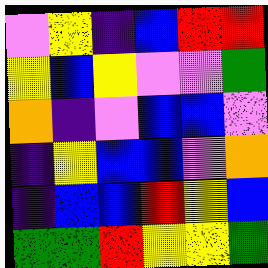[["violet", "yellow", "indigo", "blue", "red", "red"], ["yellow", "blue", "yellow", "violet", "violet", "green"], ["orange", "indigo", "violet", "blue", "blue", "violet"], ["indigo", "yellow", "blue", "blue", "violet", "orange"], ["indigo", "blue", "blue", "red", "yellow", "blue"], ["green", "green", "red", "yellow", "yellow", "green"]]